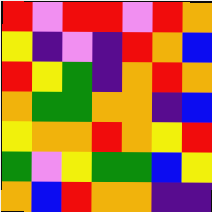[["red", "violet", "red", "red", "violet", "red", "orange"], ["yellow", "indigo", "violet", "indigo", "red", "orange", "blue"], ["red", "yellow", "green", "indigo", "orange", "red", "orange"], ["orange", "green", "green", "orange", "orange", "indigo", "blue"], ["yellow", "orange", "orange", "red", "orange", "yellow", "red"], ["green", "violet", "yellow", "green", "green", "blue", "yellow"], ["orange", "blue", "red", "orange", "orange", "indigo", "indigo"]]